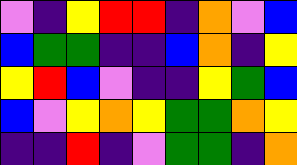[["violet", "indigo", "yellow", "red", "red", "indigo", "orange", "violet", "blue"], ["blue", "green", "green", "indigo", "indigo", "blue", "orange", "indigo", "yellow"], ["yellow", "red", "blue", "violet", "indigo", "indigo", "yellow", "green", "blue"], ["blue", "violet", "yellow", "orange", "yellow", "green", "green", "orange", "yellow"], ["indigo", "indigo", "red", "indigo", "violet", "green", "green", "indigo", "orange"]]